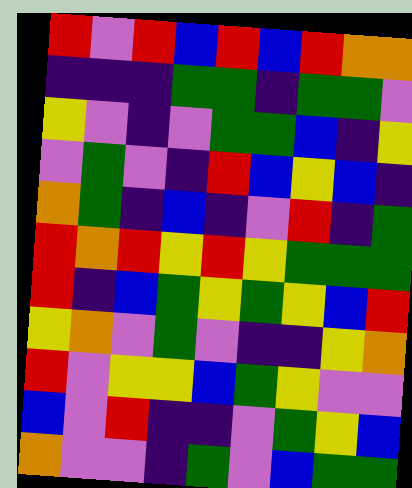[["red", "violet", "red", "blue", "red", "blue", "red", "orange", "orange"], ["indigo", "indigo", "indigo", "green", "green", "indigo", "green", "green", "violet"], ["yellow", "violet", "indigo", "violet", "green", "green", "blue", "indigo", "yellow"], ["violet", "green", "violet", "indigo", "red", "blue", "yellow", "blue", "indigo"], ["orange", "green", "indigo", "blue", "indigo", "violet", "red", "indigo", "green"], ["red", "orange", "red", "yellow", "red", "yellow", "green", "green", "green"], ["red", "indigo", "blue", "green", "yellow", "green", "yellow", "blue", "red"], ["yellow", "orange", "violet", "green", "violet", "indigo", "indigo", "yellow", "orange"], ["red", "violet", "yellow", "yellow", "blue", "green", "yellow", "violet", "violet"], ["blue", "violet", "red", "indigo", "indigo", "violet", "green", "yellow", "blue"], ["orange", "violet", "violet", "indigo", "green", "violet", "blue", "green", "green"]]